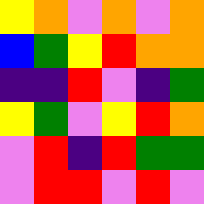[["yellow", "orange", "violet", "orange", "violet", "orange"], ["blue", "green", "yellow", "red", "orange", "orange"], ["indigo", "indigo", "red", "violet", "indigo", "green"], ["yellow", "green", "violet", "yellow", "red", "orange"], ["violet", "red", "indigo", "red", "green", "green"], ["violet", "red", "red", "violet", "red", "violet"]]